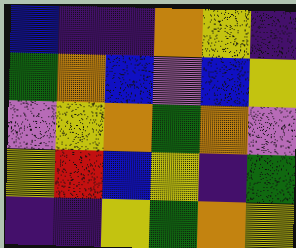[["blue", "indigo", "indigo", "orange", "yellow", "indigo"], ["green", "orange", "blue", "violet", "blue", "yellow"], ["violet", "yellow", "orange", "green", "orange", "violet"], ["yellow", "red", "blue", "yellow", "indigo", "green"], ["indigo", "indigo", "yellow", "green", "orange", "yellow"]]